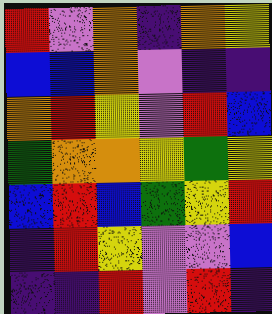[["red", "violet", "orange", "indigo", "orange", "yellow"], ["blue", "blue", "orange", "violet", "indigo", "indigo"], ["orange", "red", "yellow", "violet", "red", "blue"], ["green", "orange", "orange", "yellow", "green", "yellow"], ["blue", "red", "blue", "green", "yellow", "red"], ["indigo", "red", "yellow", "violet", "violet", "blue"], ["indigo", "indigo", "red", "violet", "red", "indigo"]]